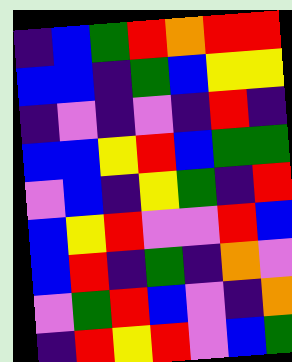[["indigo", "blue", "green", "red", "orange", "red", "red"], ["blue", "blue", "indigo", "green", "blue", "yellow", "yellow"], ["indigo", "violet", "indigo", "violet", "indigo", "red", "indigo"], ["blue", "blue", "yellow", "red", "blue", "green", "green"], ["violet", "blue", "indigo", "yellow", "green", "indigo", "red"], ["blue", "yellow", "red", "violet", "violet", "red", "blue"], ["blue", "red", "indigo", "green", "indigo", "orange", "violet"], ["violet", "green", "red", "blue", "violet", "indigo", "orange"], ["indigo", "red", "yellow", "red", "violet", "blue", "green"]]